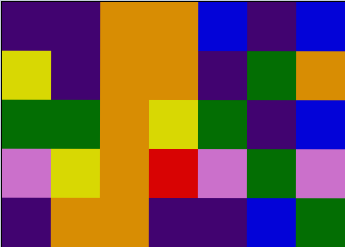[["indigo", "indigo", "orange", "orange", "blue", "indigo", "blue"], ["yellow", "indigo", "orange", "orange", "indigo", "green", "orange"], ["green", "green", "orange", "yellow", "green", "indigo", "blue"], ["violet", "yellow", "orange", "red", "violet", "green", "violet"], ["indigo", "orange", "orange", "indigo", "indigo", "blue", "green"]]